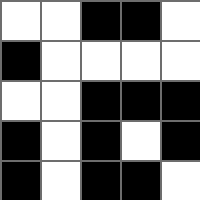[["white", "white", "black", "black", "white"], ["black", "white", "white", "white", "white"], ["white", "white", "black", "black", "black"], ["black", "white", "black", "white", "black"], ["black", "white", "black", "black", "white"]]